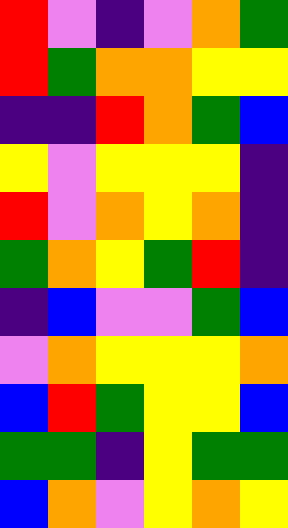[["red", "violet", "indigo", "violet", "orange", "green"], ["red", "green", "orange", "orange", "yellow", "yellow"], ["indigo", "indigo", "red", "orange", "green", "blue"], ["yellow", "violet", "yellow", "yellow", "yellow", "indigo"], ["red", "violet", "orange", "yellow", "orange", "indigo"], ["green", "orange", "yellow", "green", "red", "indigo"], ["indigo", "blue", "violet", "violet", "green", "blue"], ["violet", "orange", "yellow", "yellow", "yellow", "orange"], ["blue", "red", "green", "yellow", "yellow", "blue"], ["green", "green", "indigo", "yellow", "green", "green"], ["blue", "orange", "violet", "yellow", "orange", "yellow"]]